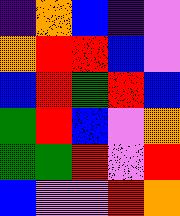[["indigo", "orange", "blue", "indigo", "violet"], ["orange", "red", "red", "blue", "violet"], ["blue", "red", "green", "red", "blue"], ["green", "red", "blue", "violet", "orange"], ["green", "green", "red", "violet", "red"], ["blue", "violet", "violet", "red", "orange"]]